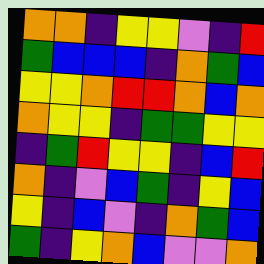[["orange", "orange", "indigo", "yellow", "yellow", "violet", "indigo", "red"], ["green", "blue", "blue", "blue", "indigo", "orange", "green", "blue"], ["yellow", "yellow", "orange", "red", "red", "orange", "blue", "orange"], ["orange", "yellow", "yellow", "indigo", "green", "green", "yellow", "yellow"], ["indigo", "green", "red", "yellow", "yellow", "indigo", "blue", "red"], ["orange", "indigo", "violet", "blue", "green", "indigo", "yellow", "blue"], ["yellow", "indigo", "blue", "violet", "indigo", "orange", "green", "blue"], ["green", "indigo", "yellow", "orange", "blue", "violet", "violet", "orange"]]